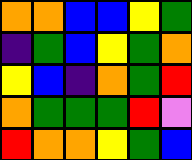[["orange", "orange", "blue", "blue", "yellow", "green"], ["indigo", "green", "blue", "yellow", "green", "orange"], ["yellow", "blue", "indigo", "orange", "green", "red"], ["orange", "green", "green", "green", "red", "violet"], ["red", "orange", "orange", "yellow", "green", "blue"]]